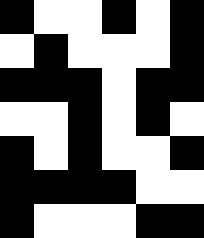[["black", "white", "white", "black", "white", "black"], ["white", "black", "white", "white", "white", "black"], ["black", "black", "black", "white", "black", "black"], ["white", "white", "black", "white", "black", "white"], ["black", "white", "black", "white", "white", "black"], ["black", "black", "black", "black", "white", "white"], ["black", "white", "white", "white", "black", "black"]]